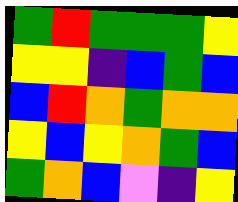[["green", "red", "green", "green", "green", "yellow"], ["yellow", "yellow", "indigo", "blue", "green", "blue"], ["blue", "red", "orange", "green", "orange", "orange"], ["yellow", "blue", "yellow", "orange", "green", "blue"], ["green", "orange", "blue", "violet", "indigo", "yellow"]]